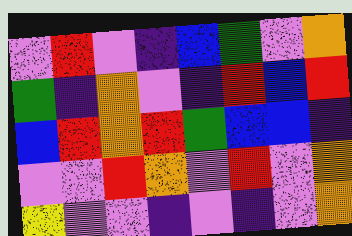[["violet", "red", "violet", "indigo", "blue", "green", "violet", "orange"], ["green", "indigo", "orange", "violet", "indigo", "red", "blue", "red"], ["blue", "red", "orange", "red", "green", "blue", "blue", "indigo"], ["violet", "violet", "red", "orange", "violet", "red", "violet", "orange"], ["yellow", "violet", "violet", "indigo", "violet", "indigo", "violet", "orange"]]